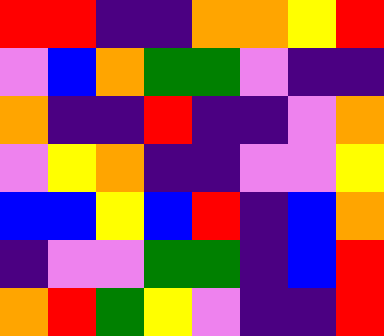[["red", "red", "indigo", "indigo", "orange", "orange", "yellow", "red"], ["violet", "blue", "orange", "green", "green", "violet", "indigo", "indigo"], ["orange", "indigo", "indigo", "red", "indigo", "indigo", "violet", "orange"], ["violet", "yellow", "orange", "indigo", "indigo", "violet", "violet", "yellow"], ["blue", "blue", "yellow", "blue", "red", "indigo", "blue", "orange"], ["indigo", "violet", "violet", "green", "green", "indigo", "blue", "red"], ["orange", "red", "green", "yellow", "violet", "indigo", "indigo", "red"]]